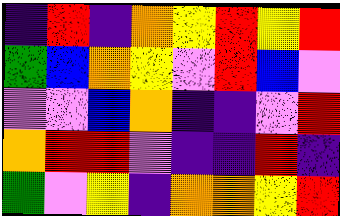[["indigo", "red", "indigo", "orange", "yellow", "red", "yellow", "red"], ["green", "blue", "orange", "yellow", "violet", "red", "blue", "violet"], ["violet", "violet", "blue", "orange", "indigo", "indigo", "violet", "red"], ["orange", "red", "red", "violet", "indigo", "indigo", "red", "indigo"], ["green", "violet", "yellow", "indigo", "orange", "orange", "yellow", "red"]]